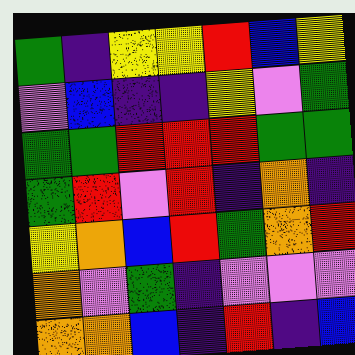[["green", "indigo", "yellow", "yellow", "red", "blue", "yellow"], ["violet", "blue", "indigo", "indigo", "yellow", "violet", "green"], ["green", "green", "red", "red", "red", "green", "green"], ["green", "red", "violet", "red", "indigo", "orange", "indigo"], ["yellow", "orange", "blue", "red", "green", "orange", "red"], ["orange", "violet", "green", "indigo", "violet", "violet", "violet"], ["orange", "orange", "blue", "indigo", "red", "indigo", "blue"]]